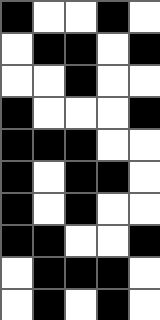[["black", "white", "white", "black", "white"], ["white", "black", "black", "white", "black"], ["white", "white", "black", "white", "white"], ["black", "white", "white", "white", "black"], ["black", "black", "black", "white", "white"], ["black", "white", "black", "black", "white"], ["black", "white", "black", "white", "white"], ["black", "black", "white", "white", "black"], ["white", "black", "black", "black", "white"], ["white", "black", "white", "black", "white"]]